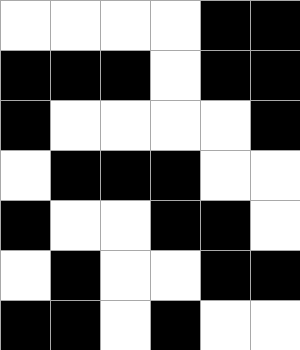[["white", "white", "white", "white", "black", "black"], ["black", "black", "black", "white", "black", "black"], ["black", "white", "white", "white", "white", "black"], ["white", "black", "black", "black", "white", "white"], ["black", "white", "white", "black", "black", "white"], ["white", "black", "white", "white", "black", "black"], ["black", "black", "white", "black", "white", "white"]]